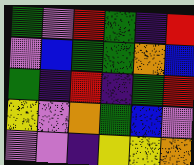[["green", "violet", "red", "green", "indigo", "red"], ["violet", "blue", "green", "green", "orange", "blue"], ["green", "indigo", "red", "indigo", "green", "red"], ["yellow", "violet", "orange", "green", "blue", "violet"], ["violet", "violet", "indigo", "yellow", "yellow", "orange"]]